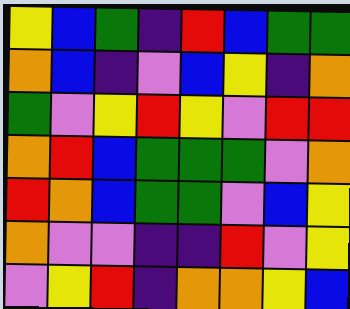[["yellow", "blue", "green", "indigo", "red", "blue", "green", "green"], ["orange", "blue", "indigo", "violet", "blue", "yellow", "indigo", "orange"], ["green", "violet", "yellow", "red", "yellow", "violet", "red", "red"], ["orange", "red", "blue", "green", "green", "green", "violet", "orange"], ["red", "orange", "blue", "green", "green", "violet", "blue", "yellow"], ["orange", "violet", "violet", "indigo", "indigo", "red", "violet", "yellow"], ["violet", "yellow", "red", "indigo", "orange", "orange", "yellow", "blue"]]